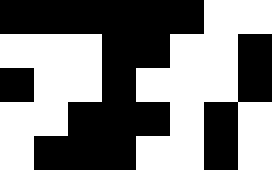[["black", "black", "black", "black", "black", "black", "white", "white"], ["white", "white", "white", "black", "black", "white", "white", "black"], ["black", "white", "white", "black", "white", "white", "white", "black"], ["white", "white", "black", "black", "black", "white", "black", "white"], ["white", "black", "black", "black", "white", "white", "black", "white"]]